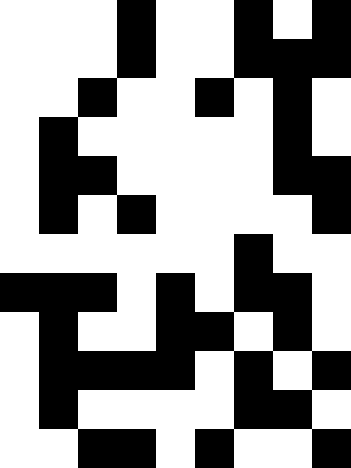[["white", "white", "white", "black", "white", "white", "black", "white", "black"], ["white", "white", "white", "black", "white", "white", "black", "black", "black"], ["white", "white", "black", "white", "white", "black", "white", "black", "white"], ["white", "black", "white", "white", "white", "white", "white", "black", "white"], ["white", "black", "black", "white", "white", "white", "white", "black", "black"], ["white", "black", "white", "black", "white", "white", "white", "white", "black"], ["white", "white", "white", "white", "white", "white", "black", "white", "white"], ["black", "black", "black", "white", "black", "white", "black", "black", "white"], ["white", "black", "white", "white", "black", "black", "white", "black", "white"], ["white", "black", "black", "black", "black", "white", "black", "white", "black"], ["white", "black", "white", "white", "white", "white", "black", "black", "white"], ["white", "white", "black", "black", "white", "black", "white", "white", "black"]]